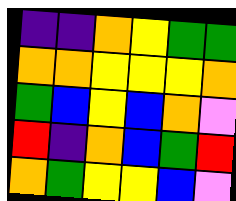[["indigo", "indigo", "orange", "yellow", "green", "green"], ["orange", "orange", "yellow", "yellow", "yellow", "orange"], ["green", "blue", "yellow", "blue", "orange", "violet"], ["red", "indigo", "orange", "blue", "green", "red"], ["orange", "green", "yellow", "yellow", "blue", "violet"]]